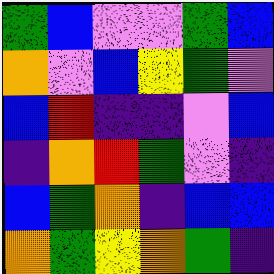[["green", "blue", "violet", "violet", "green", "blue"], ["orange", "violet", "blue", "yellow", "green", "violet"], ["blue", "red", "indigo", "indigo", "violet", "blue"], ["indigo", "orange", "red", "green", "violet", "indigo"], ["blue", "green", "orange", "indigo", "blue", "blue"], ["orange", "green", "yellow", "orange", "green", "indigo"]]